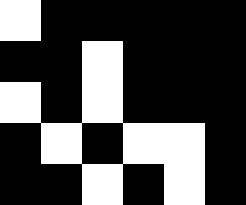[["white", "black", "black", "black", "black", "black"], ["black", "black", "white", "black", "black", "black"], ["white", "black", "white", "black", "black", "black"], ["black", "white", "black", "white", "white", "black"], ["black", "black", "white", "black", "white", "black"]]